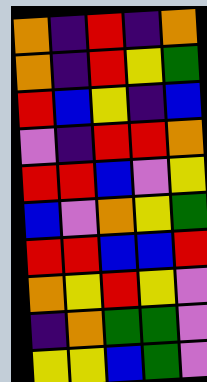[["orange", "indigo", "red", "indigo", "orange"], ["orange", "indigo", "red", "yellow", "green"], ["red", "blue", "yellow", "indigo", "blue"], ["violet", "indigo", "red", "red", "orange"], ["red", "red", "blue", "violet", "yellow"], ["blue", "violet", "orange", "yellow", "green"], ["red", "red", "blue", "blue", "red"], ["orange", "yellow", "red", "yellow", "violet"], ["indigo", "orange", "green", "green", "violet"], ["yellow", "yellow", "blue", "green", "violet"]]